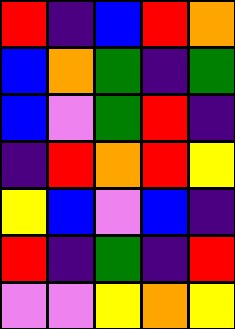[["red", "indigo", "blue", "red", "orange"], ["blue", "orange", "green", "indigo", "green"], ["blue", "violet", "green", "red", "indigo"], ["indigo", "red", "orange", "red", "yellow"], ["yellow", "blue", "violet", "blue", "indigo"], ["red", "indigo", "green", "indigo", "red"], ["violet", "violet", "yellow", "orange", "yellow"]]